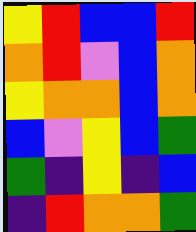[["yellow", "red", "blue", "blue", "red"], ["orange", "red", "violet", "blue", "orange"], ["yellow", "orange", "orange", "blue", "orange"], ["blue", "violet", "yellow", "blue", "green"], ["green", "indigo", "yellow", "indigo", "blue"], ["indigo", "red", "orange", "orange", "green"]]